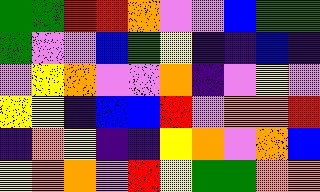[["green", "green", "red", "red", "orange", "violet", "violet", "blue", "green", "green"], ["green", "violet", "violet", "blue", "green", "yellow", "indigo", "indigo", "blue", "indigo"], ["violet", "yellow", "orange", "violet", "violet", "orange", "indigo", "violet", "yellow", "violet"], ["yellow", "yellow", "indigo", "blue", "blue", "red", "violet", "orange", "orange", "red"], ["indigo", "orange", "yellow", "indigo", "indigo", "yellow", "orange", "violet", "orange", "blue"], ["yellow", "orange", "orange", "violet", "red", "yellow", "green", "green", "orange", "orange"]]